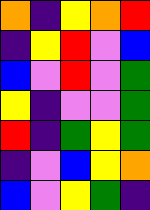[["orange", "indigo", "yellow", "orange", "red"], ["indigo", "yellow", "red", "violet", "blue"], ["blue", "violet", "red", "violet", "green"], ["yellow", "indigo", "violet", "violet", "green"], ["red", "indigo", "green", "yellow", "green"], ["indigo", "violet", "blue", "yellow", "orange"], ["blue", "violet", "yellow", "green", "indigo"]]